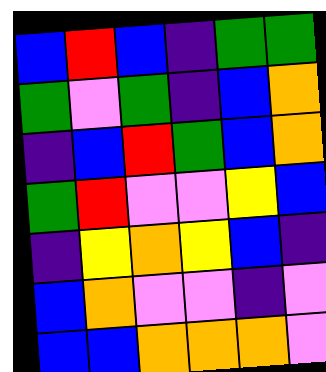[["blue", "red", "blue", "indigo", "green", "green"], ["green", "violet", "green", "indigo", "blue", "orange"], ["indigo", "blue", "red", "green", "blue", "orange"], ["green", "red", "violet", "violet", "yellow", "blue"], ["indigo", "yellow", "orange", "yellow", "blue", "indigo"], ["blue", "orange", "violet", "violet", "indigo", "violet"], ["blue", "blue", "orange", "orange", "orange", "violet"]]